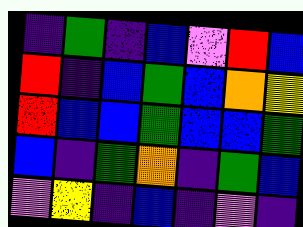[["indigo", "green", "indigo", "blue", "violet", "red", "blue"], ["red", "indigo", "blue", "green", "blue", "orange", "yellow"], ["red", "blue", "blue", "green", "blue", "blue", "green"], ["blue", "indigo", "green", "orange", "indigo", "green", "blue"], ["violet", "yellow", "indigo", "blue", "indigo", "violet", "indigo"]]